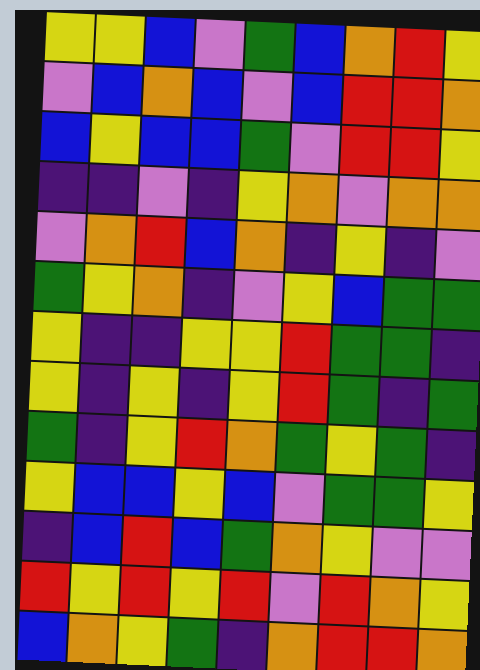[["yellow", "yellow", "blue", "violet", "green", "blue", "orange", "red", "yellow"], ["violet", "blue", "orange", "blue", "violet", "blue", "red", "red", "orange"], ["blue", "yellow", "blue", "blue", "green", "violet", "red", "red", "yellow"], ["indigo", "indigo", "violet", "indigo", "yellow", "orange", "violet", "orange", "orange"], ["violet", "orange", "red", "blue", "orange", "indigo", "yellow", "indigo", "violet"], ["green", "yellow", "orange", "indigo", "violet", "yellow", "blue", "green", "green"], ["yellow", "indigo", "indigo", "yellow", "yellow", "red", "green", "green", "indigo"], ["yellow", "indigo", "yellow", "indigo", "yellow", "red", "green", "indigo", "green"], ["green", "indigo", "yellow", "red", "orange", "green", "yellow", "green", "indigo"], ["yellow", "blue", "blue", "yellow", "blue", "violet", "green", "green", "yellow"], ["indigo", "blue", "red", "blue", "green", "orange", "yellow", "violet", "violet"], ["red", "yellow", "red", "yellow", "red", "violet", "red", "orange", "yellow"], ["blue", "orange", "yellow", "green", "indigo", "orange", "red", "red", "orange"]]